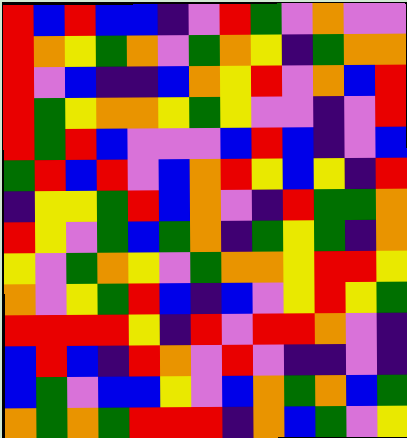[["red", "blue", "red", "blue", "blue", "indigo", "violet", "red", "green", "violet", "orange", "violet", "violet"], ["red", "orange", "yellow", "green", "orange", "violet", "green", "orange", "yellow", "indigo", "green", "orange", "orange"], ["red", "violet", "blue", "indigo", "indigo", "blue", "orange", "yellow", "red", "violet", "orange", "blue", "red"], ["red", "green", "yellow", "orange", "orange", "yellow", "green", "yellow", "violet", "violet", "indigo", "violet", "red"], ["red", "green", "red", "blue", "violet", "violet", "violet", "blue", "red", "blue", "indigo", "violet", "blue"], ["green", "red", "blue", "red", "violet", "blue", "orange", "red", "yellow", "blue", "yellow", "indigo", "red"], ["indigo", "yellow", "yellow", "green", "red", "blue", "orange", "violet", "indigo", "red", "green", "green", "orange"], ["red", "yellow", "violet", "green", "blue", "green", "orange", "indigo", "green", "yellow", "green", "indigo", "orange"], ["yellow", "violet", "green", "orange", "yellow", "violet", "green", "orange", "orange", "yellow", "red", "red", "yellow"], ["orange", "violet", "yellow", "green", "red", "blue", "indigo", "blue", "violet", "yellow", "red", "yellow", "green"], ["red", "red", "red", "red", "yellow", "indigo", "red", "violet", "red", "red", "orange", "violet", "indigo"], ["blue", "red", "blue", "indigo", "red", "orange", "violet", "red", "violet", "indigo", "indigo", "violet", "indigo"], ["blue", "green", "violet", "blue", "blue", "yellow", "violet", "blue", "orange", "green", "orange", "blue", "green"], ["orange", "green", "orange", "green", "red", "red", "red", "indigo", "orange", "blue", "green", "violet", "yellow"]]